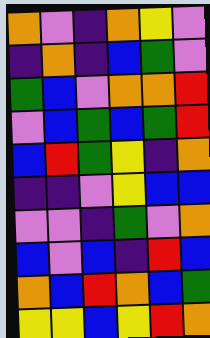[["orange", "violet", "indigo", "orange", "yellow", "violet"], ["indigo", "orange", "indigo", "blue", "green", "violet"], ["green", "blue", "violet", "orange", "orange", "red"], ["violet", "blue", "green", "blue", "green", "red"], ["blue", "red", "green", "yellow", "indigo", "orange"], ["indigo", "indigo", "violet", "yellow", "blue", "blue"], ["violet", "violet", "indigo", "green", "violet", "orange"], ["blue", "violet", "blue", "indigo", "red", "blue"], ["orange", "blue", "red", "orange", "blue", "green"], ["yellow", "yellow", "blue", "yellow", "red", "orange"]]